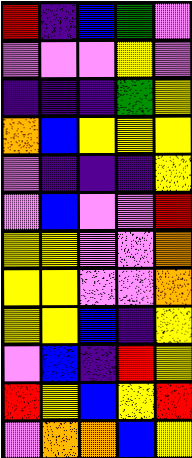[["red", "indigo", "blue", "green", "violet"], ["violet", "violet", "violet", "yellow", "violet"], ["indigo", "indigo", "indigo", "green", "yellow"], ["orange", "blue", "yellow", "yellow", "yellow"], ["violet", "indigo", "indigo", "indigo", "yellow"], ["violet", "blue", "violet", "violet", "red"], ["yellow", "yellow", "violet", "violet", "orange"], ["yellow", "yellow", "violet", "violet", "orange"], ["yellow", "yellow", "blue", "indigo", "yellow"], ["violet", "blue", "indigo", "red", "yellow"], ["red", "yellow", "blue", "yellow", "red"], ["violet", "orange", "orange", "blue", "yellow"]]